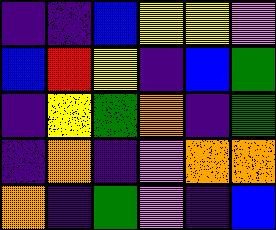[["indigo", "indigo", "blue", "yellow", "yellow", "violet"], ["blue", "red", "yellow", "indigo", "blue", "green"], ["indigo", "yellow", "green", "orange", "indigo", "green"], ["indigo", "orange", "indigo", "violet", "orange", "orange"], ["orange", "indigo", "green", "violet", "indigo", "blue"]]